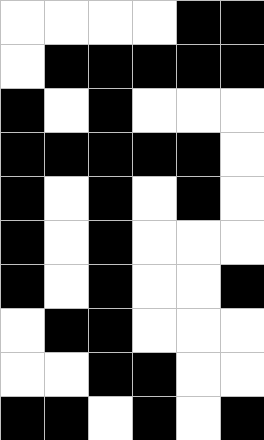[["white", "white", "white", "white", "black", "black"], ["white", "black", "black", "black", "black", "black"], ["black", "white", "black", "white", "white", "white"], ["black", "black", "black", "black", "black", "white"], ["black", "white", "black", "white", "black", "white"], ["black", "white", "black", "white", "white", "white"], ["black", "white", "black", "white", "white", "black"], ["white", "black", "black", "white", "white", "white"], ["white", "white", "black", "black", "white", "white"], ["black", "black", "white", "black", "white", "black"]]